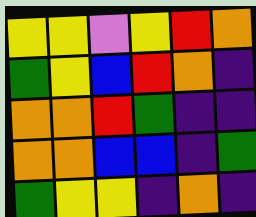[["yellow", "yellow", "violet", "yellow", "red", "orange"], ["green", "yellow", "blue", "red", "orange", "indigo"], ["orange", "orange", "red", "green", "indigo", "indigo"], ["orange", "orange", "blue", "blue", "indigo", "green"], ["green", "yellow", "yellow", "indigo", "orange", "indigo"]]